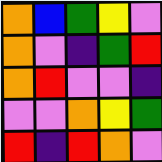[["orange", "blue", "green", "yellow", "violet"], ["orange", "violet", "indigo", "green", "red"], ["orange", "red", "violet", "violet", "indigo"], ["violet", "violet", "orange", "yellow", "green"], ["red", "indigo", "red", "orange", "violet"]]